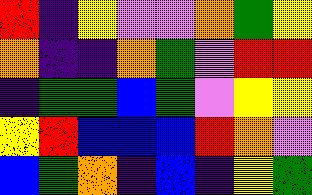[["red", "indigo", "yellow", "violet", "violet", "orange", "green", "yellow"], ["orange", "indigo", "indigo", "orange", "green", "violet", "red", "red"], ["indigo", "green", "green", "blue", "green", "violet", "yellow", "yellow"], ["yellow", "red", "blue", "blue", "blue", "red", "orange", "violet"], ["blue", "green", "orange", "indigo", "blue", "indigo", "yellow", "green"]]